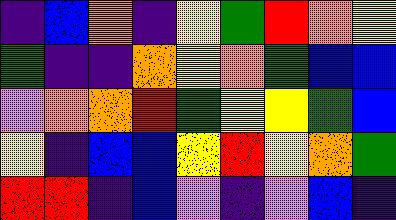[["indigo", "blue", "orange", "indigo", "yellow", "green", "red", "orange", "yellow"], ["green", "indigo", "indigo", "orange", "yellow", "orange", "green", "blue", "blue"], ["violet", "orange", "orange", "red", "green", "yellow", "yellow", "green", "blue"], ["yellow", "indigo", "blue", "blue", "yellow", "red", "yellow", "orange", "green"], ["red", "red", "indigo", "blue", "violet", "indigo", "violet", "blue", "indigo"]]